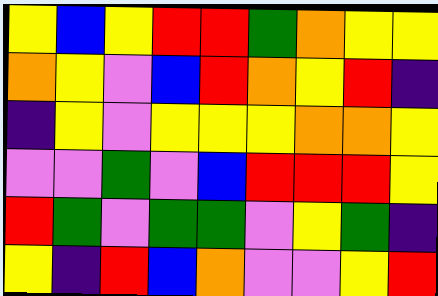[["yellow", "blue", "yellow", "red", "red", "green", "orange", "yellow", "yellow"], ["orange", "yellow", "violet", "blue", "red", "orange", "yellow", "red", "indigo"], ["indigo", "yellow", "violet", "yellow", "yellow", "yellow", "orange", "orange", "yellow"], ["violet", "violet", "green", "violet", "blue", "red", "red", "red", "yellow"], ["red", "green", "violet", "green", "green", "violet", "yellow", "green", "indigo"], ["yellow", "indigo", "red", "blue", "orange", "violet", "violet", "yellow", "red"]]